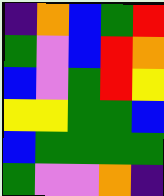[["indigo", "orange", "blue", "green", "red"], ["green", "violet", "blue", "red", "orange"], ["blue", "violet", "green", "red", "yellow"], ["yellow", "yellow", "green", "green", "blue"], ["blue", "green", "green", "green", "green"], ["green", "violet", "violet", "orange", "indigo"]]